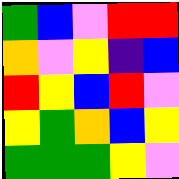[["green", "blue", "violet", "red", "red"], ["orange", "violet", "yellow", "indigo", "blue"], ["red", "yellow", "blue", "red", "violet"], ["yellow", "green", "orange", "blue", "yellow"], ["green", "green", "green", "yellow", "violet"]]